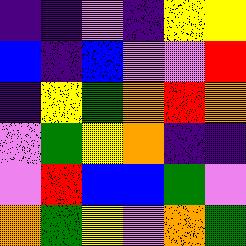[["indigo", "indigo", "violet", "indigo", "yellow", "yellow"], ["blue", "indigo", "blue", "violet", "violet", "red"], ["indigo", "yellow", "green", "orange", "red", "orange"], ["violet", "green", "yellow", "orange", "indigo", "indigo"], ["violet", "red", "blue", "blue", "green", "violet"], ["orange", "green", "yellow", "violet", "orange", "green"]]